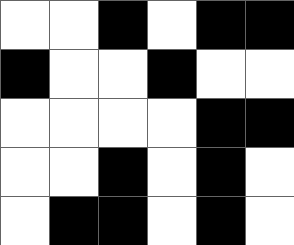[["white", "white", "black", "white", "black", "black"], ["black", "white", "white", "black", "white", "white"], ["white", "white", "white", "white", "black", "black"], ["white", "white", "black", "white", "black", "white"], ["white", "black", "black", "white", "black", "white"]]